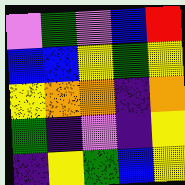[["violet", "green", "violet", "blue", "red"], ["blue", "blue", "yellow", "green", "yellow"], ["yellow", "orange", "orange", "indigo", "orange"], ["green", "indigo", "violet", "indigo", "yellow"], ["indigo", "yellow", "green", "blue", "yellow"]]